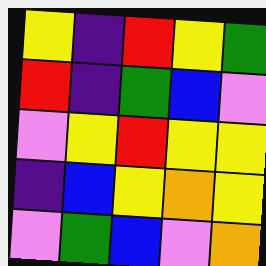[["yellow", "indigo", "red", "yellow", "green"], ["red", "indigo", "green", "blue", "violet"], ["violet", "yellow", "red", "yellow", "yellow"], ["indigo", "blue", "yellow", "orange", "yellow"], ["violet", "green", "blue", "violet", "orange"]]